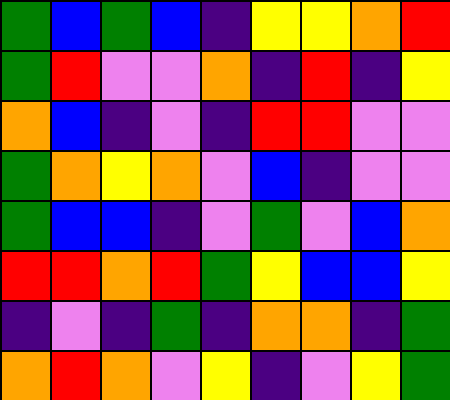[["green", "blue", "green", "blue", "indigo", "yellow", "yellow", "orange", "red"], ["green", "red", "violet", "violet", "orange", "indigo", "red", "indigo", "yellow"], ["orange", "blue", "indigo", "violet", "indigo", "red", "red", "violet", "violet"], ["green", "orange", "yellow", "orange", "violet", "blue", "indigo", "violet", "violet"], ["green", "blue", "blue", "indigo", "violet", "green", "violet", "blue", "orange"], ["red", "red", "orange", "red", "green", "yellow", "blue", "blue", "yellow"], ["indigo", "violet", "indigo", "green", "indigo", "orange", "orange", "indigo", "green"], ["orange", "red", "orange", "violet", "yellow", "indigo", "violet", "yellow", "green"]]